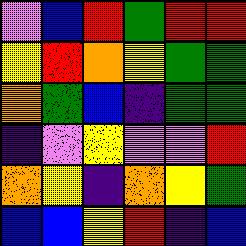[["violet", "blue", "red", "green", "red", "red"], ["yellow", "red", "orange", "yellow", "green", "green"], ["orange", "green", "blue", "indigo", "green", "green"], ["indigo", "violet", "yellow", "violet", "violet", "red"], ["orange", "yellow", "indigo", "orange", "yellow", "green"], ["blue", "blue", "yellow", "red", "indigo", "blue"]]